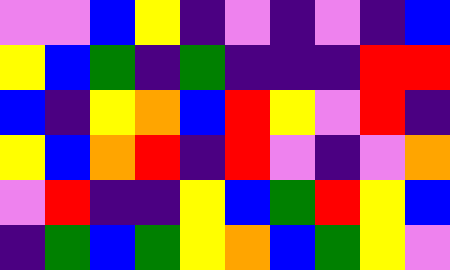[["violet", "violet", "blue", "yellow", "indigo", "violet", "indigo", "violet", "indigo", "blue"], ["yellow", "blue", "green", "indigo", "green", "indigo", "indigo", "indigo", "red", "red"], ["blue", "indigo", "yellow", "orange", "blue", "red", "yellow", "violet", "red", "indigo"], ["yellow", "blue", "orange", "red", "indigo", "red", "violet", "indigo", "violet", "orange"], ["violet", "red", "indigo", "indigo", "yellow", "blue", "green", "red", "yellow", "blue"], ["indigo", "green", "blue", "green", "yellow", "orange", "blue", "green", "yellow", "violet"]]